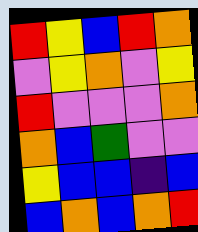[["red", "yellow", "blue", "red", "orange"], ["violet", "yellow", "orange", "violet", "yellow"], ["red", "violet", "violet", "violet", "orange"], ["orange", "blue", "green", "violet", "violet"], ["yellow", "blue", "blue", "indigo", "blue"], ["blue", "orange", "blue", "orange", "red"]]